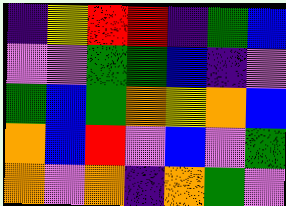[["indigo", "yellow", "red", "red", "indigo", "green", "blue"], ["violet", "violet", "green", "green", "blue", "indigo", "violet"], ["green", "blue", "green", "orange", "yellow", "orange", "blue"], ["orange", "blue", "red", "violet", "blue", "violet", "green"], ["orange", "violet", "orange", "indigo", "orange", "green", "violet"]]